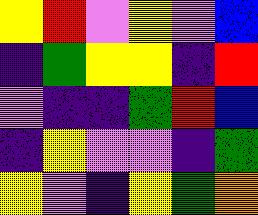[["yellow", "red", "violet", "yellow", "violet", "blue"], ["indigo", "green", "yellow", "yellow", "indigo", "red"], ["violet", "indigo", "indigo", "green", "red", "blue"], ["indigo", "yellow", "violet", "violet", "indigo", "green"], ["yellow", "violet", "indigo", "yellow", "green", "orange"]]